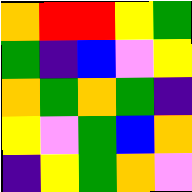[["orange", "red", "red", "yellow", "green"], ["green", "indigo", "blue", "violet", "yellow"], ["orange", "green", "orange", "green", "indigo"], ["yellow", "violet", "green", "blue", "orange"], ["indigo", "yellow", "green", "orange", "violet"]]